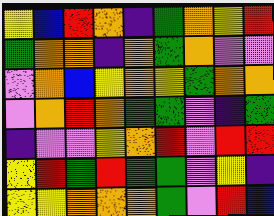[["yellow", "blue", "red", "orange", "indigo", "green", "orange", "yellow", "red"], ["green", "orange", "orange", "indigo", "orange", "green", "orange", "violet", "violet"], ["violet", "orange", "blue", "yellow", "orange", "yellow", "green", "orange", "orange"], ["violet", "orange", "red", "orange", "green", "green", "violet", "indigo", "green"], ["indigo", "violet", "violet", "yellow", "orange", "red", "violet", "red", "red"], ["yellow", "red", "green", "red", "green", "green", "violet", "yellow", "indigo"], ["yellow", "yellow", "orange", "orange", "orange", "green", "violet", "red", "blue"]]